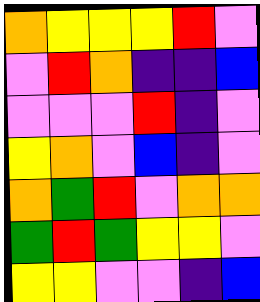[["orange", "yellow", "yellow", "yellow", "red", "violet"], ["violet", "red", "orange", "indigo", "indigo", "blue"], ["violet", "violet", "violet", "red", "indigo", "violet"], ["yellow", "orange", "violet", "blue", "indigo", "violet"], ["orange", "green", "red", "violet", "orange", "orange"], ["green", "red", "green", "yellow", "yellow", "violet"], ["yellow", "yellow", "violet", "violet", "indigo", "blue"]]